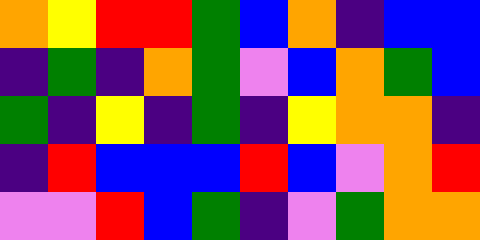[["orange", "yellow", "red", "red", "green", "blue", "orange", "indigo", "blue", "blue"], ["indigo", "green", "indigo", "orange", "green", "violet", "blue", "orange", "green", "blue"], ["green", "indigo", "yellow", "indigo", "green", "indigo", "yellow", "orange", "orange", "indigo"], ["indigo", "red", "blue", "blue", "blue", "red", "blue", "violet", "orange", "red"], ["violet", "violet", "red", "blue", "green", "indigo", "violet", "green", "orange", "orange"]]